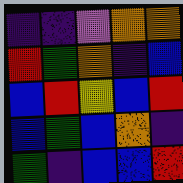[["indigo", "indigo", "violet", "orange", "orange"], ["red", "green", "orange", "indigo", "blue"], ["blue", "red", "yellow", "blue", "red"], ["blue", "green", "blue", "orange", "indigo"], ["green", "indigo", "blue", "blue", "red"]]